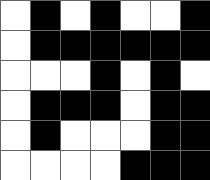[["white", "black", "white", "black", "white", "white", "black"], ["white", "black", "black", "black", "black", "black", "black"], ["white", "white", "white", "black", "white", "black", "white"], ["white", "black", "black", "black", "white", "black", "black"], ["white", "black", "white", "white", "white", "black", "black"], ["white", "white", "white", "white", "black", "black", "black"]]